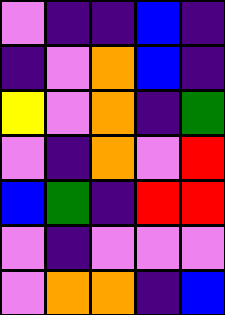[["violet", "indigo", "indigo", "blue", "indigo"], ["indigo", "violet", "orange", "blue", "indigo"], ["yellow", "violet", "orange", "indigo", "green"], ["violet", "indigo", "orange", "violet", "red"], ["blue", "green", "indigo", "red", "red"], ["violet", "indigo", "violet", "violet", "violet"], ["violet", "orange", "orange", "indigo", "blue"]]